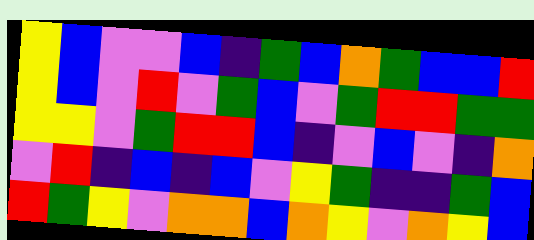[["yellow", "blue", "violet", "violet", "blue", "indigo", "green", "blue", "orange", "green", "blue", "blue", "red"], ["yellow", "blue", "violet", "red", "violet", "green", "blue", "violet", "green", "red", "red", "green", "green"], ["yellow", "yellow", "violet", "green", "red", "red", "blue", "indigo", "violet", "blue", "violet", "indigo", "orange"], ["violet", "red", "indigo", "blue", "indigo", "blue", "violet", "yellow", "green", "indigo", "indigo", "green", "blue"], ["red", "green", "yellow", "violet", "orange", "orange", "blue", "orange", "yellow", "violet", "orange", "yellow", "blue"]]